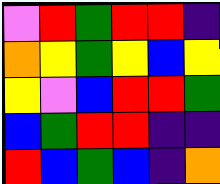[["violet", "red", "green", "red", "red", "indigo"], ["orange", "yellow", "green", "yellow", "blue", "yellow"], ["yellow", "violet", "blue", "red", "red", "green"], ["blue", "green", "red", "red", "indigo", "indigo"], ["red", "blue", "green", "blue", "indigo", "orange"]]